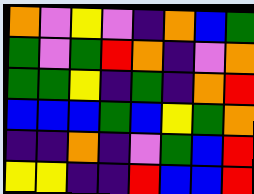[["orange", "violet", "yellow", "violet", "indigo", "orange", "blue", "green"], ["green", "violet", "green", "red", "orange", "indigo", "violet", "orange"], ["green", "green", "yellow", "indigo", "green", "indigo", "orange", "red"], ["blue", "blue", "blue", "green", "blue", "yellow", "green", "orange"], ["indigo", "indigo", "orange", "indigo", "violet", "green", "blue", "red"], ["yellow", "yellow", "indigo", "indigo", "red", "blue", "blue", "red"]]